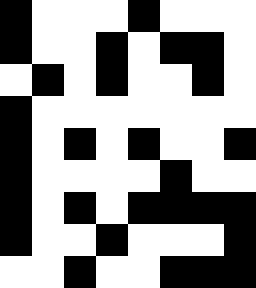[["black", "white", "white", "white", "black", "white", "white", "white"], ["black", "white", "white", "black", "white", "black", "black", "white"], ["white", "black", "white", "black", "white", "white", "black", "white"], ["black", "white", "white", "white", "white", "white", "white", "white"], ["black", "white", "black", "white", "black", "white", "white", "black"], ["black", "white", "white", "white", "white", "black", "white", "white"], ["black", "white", "black", "white", "black", "black", "black", "black"], ["black", "white", "white", "black", "white", "white", "white", "black"], ["white", "white", "black", "white", "white", "black", "black", "black"]]